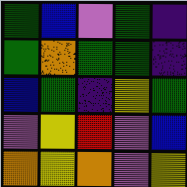[["green", "blue", "violet", "green", "indigo"], ["green", "orange", "green", "green", "indigo"], ["blue", "green", "indigo", "yellow", "green"], ["violet", "yellow", "red", "violet", "blue"], ["orange", "yellow", "orange", "violet", "yellow"]]